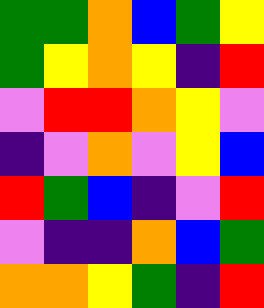[["green", "green", "orange", "blue", "green", "yellow"], ["green", "yellow", "orange", "yellow", "indigo", "red"], ["violet", "red", "red", "orange", "yellow", "violet"], ["indigo", "violet", "orange", "violet", "yellow", "blue"], ["red", "green", "blue", "indigo", "violet", "red"], ["violet", "indigo", "indigo", "orange", "blue", "green"], ["orange", "orange", "yellow", "green", "indigo", "red"]]